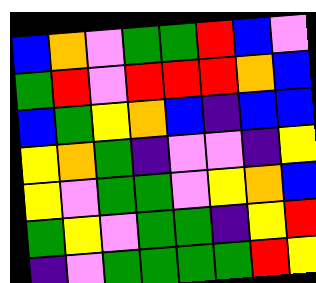[["blue", "orange", "violet", "green", "green", "red", "blue", "violet"], ["green", "red", "violet", "red", "red", "red", "orange", "blue"], ["blue", "green", "yellow", "orange", "blue", "indigo", "blue", "blue"], ["yellow", "orange", "green", "indigo", "violet", "violet", "indigo", "yellow"], ["yellow", "violet", "green", "green", "violet", "yellow", "orange", "blue"], ["green", "yellow", "violet", "green", "green", "indigo", "yellow", "red"], ["indigo", "violet", "green", "green", "green", "green", "red", "yellow"]]